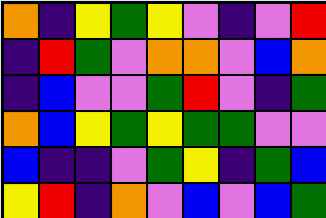[["orange", "indigo", "yellow", "green", "yellow", "violet", "indigo", "violet", "red"], ["indigo", "red", "green", "violet", "orange", "orange", "violet", "blue", "orange"], ["indigo", "blue", "violet", "violet", "green", "red", "violet", "indigo", "green"], ["orange", "blue", "yellow", "green", "yellow", "green", "green", "violet", "violet"], ["blue", "indigo", "indigo", "violet", "green", "yellow", "indigo", "green", "blue"], ["yellow", "red", "indigo", "orange", "violet", "blue", "violet", "blue", "green"]]